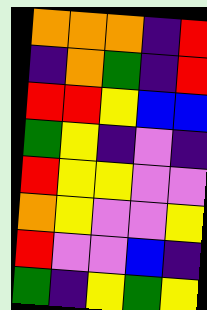[["orange", "orange", "orange", "indigo", "red"], ["indigo", "orange", "green", "indigo", "red"], ["red", "red", "yellow", "blue", "blue"], ["green", "yellow", "indigo", "violet", "indigo"], ["red", "yellow", "yellow", "violet", "violet"], ["orange", "yellow", "violet", "violet", "yellow"], ["red", "violet", "violet", "blue", "indigo"], ["green", "indigo", "yellow", "green", "yellow"]]